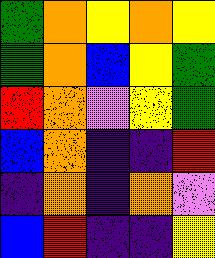[["green", "orange", "yellow", "orange", "yellow"], ["green", "orange", "blue", "yellow", "green"], ["red", "orange", "violet", "yellow", "green"], ["blue", "orange", "indigo", "indigo", "red"], ["indigo", "orange", "indigo", "orange", "violet"], ["blue", "red", "indigo", "indigo", "yellow"]]